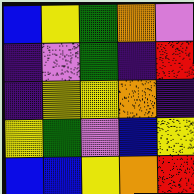[["blue", "yellow", "green", "orange", "violet"], ["indigo", "violet", "green", "indigo", "red"], ["indigo", "yellow", "yellow", "orange", "indigo"], ["yellow", "green", "violet", "blue", "yellow"], ["blue", "blue", "yellow", "orange", "red"]]